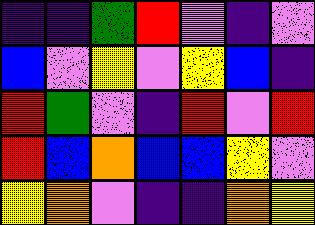[["indigo", "indigo", "green", "red", "violet", "indigo", "violet"], ["blue", "violet", "yellow", "violet", "yellow", "blue", "indigo"], ["red", "green", "violet", "indigo", "red", "violet", "red"], ["red", "blue", "orange", "blue", "blue", "yellow", "violet"], ["yellow", "orange", "violet", "indigo", "indigo", "orange", "yellow"]]